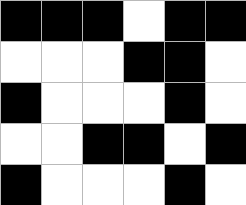[["black", "black", "black", "white", "black", "black"], ["white", "white", "white", "black", "black", "white"], ["black", "white", "white", "white", "black", "white"], ["white", "white", "black", "black", "white", "black"], ["black", "white", "white", "white", "black", "white"]]